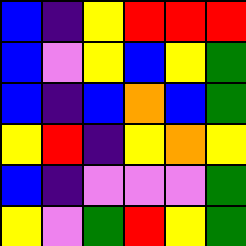[["blue", "indigo", "yellow", "red", "red", "red"], ["blue", "violet", "yellow", "blue", "yellow", "green"], ["blue", "indigo", "blue", "orange", "blue", "green"], ["yellow", "red", "indigo", "yellow", "orange", "yellow"], ["blue", "indigo", "violet", "violet", "violet", "green"], ["yellow", "violet", "green", "red", "yellow", "green"]]